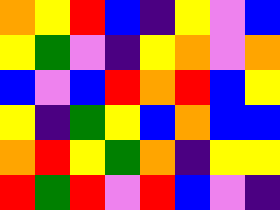[["orange", "yellow", "red", "blue", "indigo", "yellow", "violet", "blue"], ["yellow", "green", "violet", "indigo", "yellow", "orange", "violet", "orange"], ["blue", "violet", "blue", "red", "orange", "red", "blue", "yellow"], ["yellow", "indigo", "green", "yellow", "blue", "orange", "blue", "blue"], ["orange", "red", "yellow", "green", "orange", "indigo", "yellow", "yellow"], ["red", "green", "red", "violet", "red", "blue", "violet", "indigo"]]